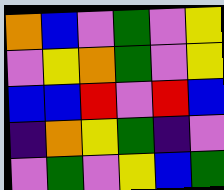[["orange", "blue", "violet", "green", "violet", "yellow"], ["violet", "yellow", "orange", "green", "violet", "yellow"], ["blue", "blue", "red", "violet", "red", "blue"], ["indigo", "orange", "yellow", "green", "indigo", "violet"], ["violet", "green", "violet", "yellow", "blue", "green"]]